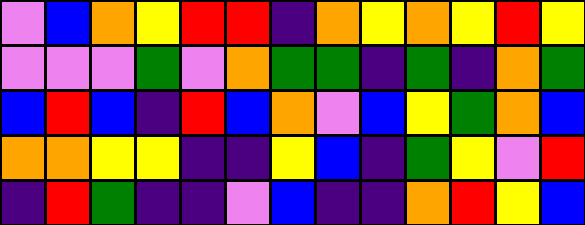[["violet", "blue", "orange", "yellow", "red", "red", "indigo", "orange", "yellow", "orange", "yellow", "red", "yellow"], ["violet", "violet", "violet", "green", "violet", "orange", "green", "green", "indigo", "green", "indigo", "orange", "green"], ["blue", "red", "blue", "indigo", "red", "blue", "orange", "violet", "blue", "yellow", "green", "orange", "blue"], ["orange", "orange", "yellow", "yellow", "indigo", "indigo", "yellow", "blue", "indigo", "green", "yellow", "violet", "red"], ["indigo", "red", "green", "indigo", "indigo", "violet", "blue", "indigo", "indigo", "orange", "red", "yellow", "blue"]]